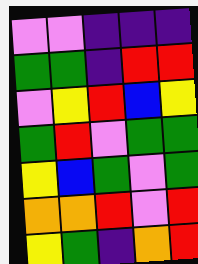[["violet", "violet", "indigo", "indigo", "indigo"], ["green", "green", "indigo", "red", "red"], ["violet", "yellow", "red", "blue", "yellow"], ["green", "red", "violet", "green", "green"], ["yellow", "blue", "green", "violet", "green"], ["orange", "orange", "red", "violet", "red"], ["yellow", "green", "indigo", "orange", "red"]]